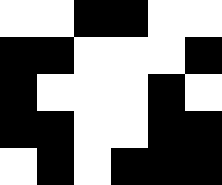[["white", "white", "black", "black", "white", "white"], ["black", "black", "white", "white", "white", "black"], ["black", "white", "white", "white", "black", "white"], ["black", "black", "white", "white", "black", "black"], ["white", "black", "white", "black", "black", "black"]]